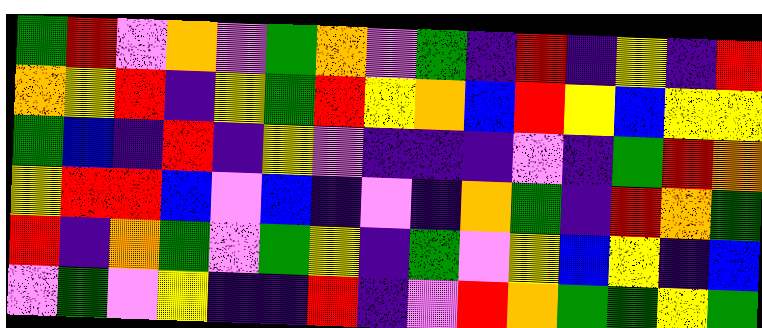[["green", "red", "violet", "orange", "violet", "green", "orange", "violet", "green", "indigo", "red", "indigo", "yellow", "indigo", "red"], ["orange", "yellow", "red", "indigo", "yellow", "green", "red", "yellow", "orange", "blue", "red", "yellow", "blue", "yellow", "yellow"], ["green", "blue", "indigo", "red", "indigo", "yellow", "violet", "indigo", "indigo", "indigo", "violet", "indigo", "green", "red", "orange"], ["yellow", "red", "red", "blue", "violet", "blue", "indigo", "violet", "indigo", "orange", "green", "indigo", "red", "orange", "green"], ["red", "indigo", "orange", "green", "violet", "green", "yellow", "indigo", "green", "violet", "yellow", "blue", "yellow", "indigo", "blue"], ["violet", "green", "violet", "yellow", "indigo", "indigo", "red", "indigo", "violet", "red", "orange", "green", "green", "yellow", "green"]]